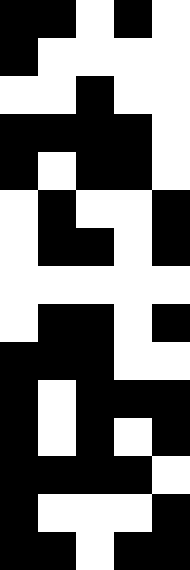[["black", "black", "white", "black", "white"], ["black", "white", "white", "white", "white"], ["white", "white", "black", "white", "white"], ["black", "black", "black", "black", "white"], ["black", "white", "black", "black", "white"], ["white", "black", "white", "white", "black"], ["white", "black", "black", "white", "black"], ["white", "white", "white", "white", "white"], ["white", "black", "black", "white", "black"], ["black", "black", "black", "white", "white"], ["black", "white", "black", "black", "black"], ["black", "white", "black", "white", "black"], ["black", "black", "black", "black", "white"], ["black", "white", "white", "white", "black"], ["black", "black", "white", "black", "black"]]